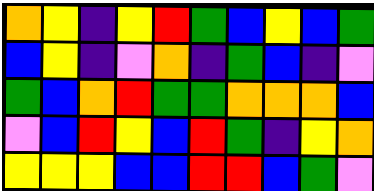[["orange", "yellow", "indigo", "yellow", "red", "green", "blue", "yellow", "blue", "green"], ["blue", "yellow", "indigo", "violet", "orange", "indigo", "green", "blue", "indigo", "violet"], ["green", "blue", "orange", "red", "green", "green", "orange", "orange", "orange", "blue"], ["violet", "blue", "red", "yellow", "blue", "red", "green", "indigo", "yellow", "orange"], ["yellow", "yellow", "yellow", "blue", "blue", "red", "red", "blue", "green", "violet"]]